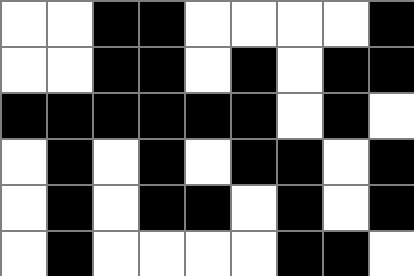[["white", "white", "black", "black", "white", "white", "white", "white", "black"], ["white", "white", "black", "black", "white", "black", "white", "black", "black"], ["black", "black", "black", "black", "black", "black", "white", "black", "white"], ["white", "black", "white", "black", "white", "black", "black", "white", "black"], ["white", "black", "white", "black", "black", "white", "black", "white", "black"], ["white", "black", "white", "white", "white", "white", "black", "black", "white"]]